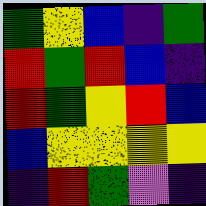[["green", "yellow", "blue", "indigo", "green"], ["red", "green", "red", "blue", "indigo"], ["red", "green", "yellow", "red", "blue"], ["blue", "yellow", "yellow", "yellow", "yellow"], ["indigo", "red", "green", "violet", "indigo"]]